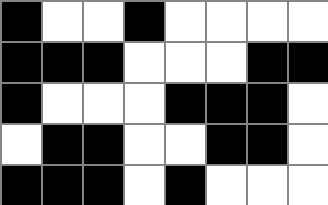[["black", "white", "white", "black", "white", "white", "white", "white"], ["black", "black", "black", "white", "white", "white", "black", "black"], ["black", "white", "white", "white", "black", "black", "black", "white"], ["white", "black", "black", "white", "white", "black", "black", "white"], ["black", "black", "black", "white", "black", "white", "white", "white"]]